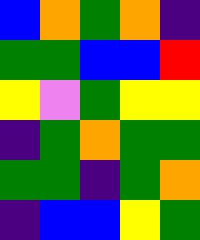[["blue", "orange", "green", "orange", "indigo"], ["green", "green", "blue", "blue", "red"], ["yellow", "violet", "green", "yellow", "yellow"], ["indigo", "green", "orange", "green", "green"], ["green", "green", "indigo", "green", "orange"], ["indigo", "blue", "blue", "yellow", "green"]]